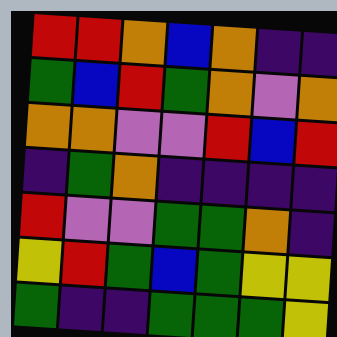[["red", "red", "orange", "blue", "orange", "indigo", "indigo"], ["green", "blue", "red", "green", "orange", "violet", "orange"], ["orange", "orange", "violet", "violet", "red", "blue", "red"], ["indigo", "green", "orange", "indigo", "indigo", "indigo", "indigo"], ["red", "violet", "violet", "green", "green", "orange", "indigo"], ["yellow", "red", "green", "blue", "green", "yellow", "yellow"], ["green", "indigo", "indigo", "green", "green", "green", "yellow"]]